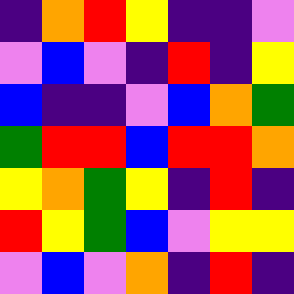[["indigo", "orange", "red", "yellow", "indigo", "indigo", "violet"], ["violet", "blue", "violet", "indigo", "red", "indigo", "yellow"], ["blue", "indigo", "indigo", "violet", "blue", "orange", "green"], ["green", "red", "red", "blue", "red", "red", "orange"], ["yellow", "orange", "green", "yellow", "indigo", "red", "indigo"], ["red", "yellow", "green", "blue", "violet", "yellow", "yellow"], ["violet", "blue", "violet", "orange", "indigo", "red", "indigo"]]